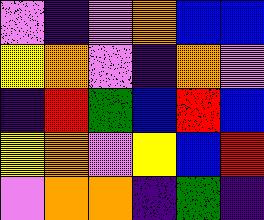[["violet", "indigo", "violet", "orange", "blue", "blue"], ["yellow", "orange", "violet", "indigo", "orange", "violet"], ["indigo", "red", "green", "blue", "red", "blue"], ["yellow", "orange", "violet", "yellow", "blue", "red"], ["violet", "orange", "orange", "indigo", "green", "indigo"]]